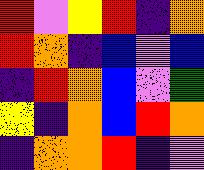[["red", "violet", "yellow", "red", "indigo", "orange"], ["red", "orange", "indigo", "blue", "violet", "blue"], ["indigo", "red", "orange", "blue", "violet", "green"], ["yellow", "indigo", "orange", "blue", "red", "orange"], ["indigo", "orange", "orange", "red", "indigo", "violet"]]